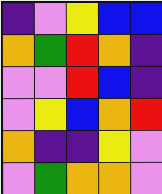[["indigo", "violet", "yellow", "blue", "blue"], ["orange", "green", "red", "orange", "indigo"], ["violet", "violet", "red", "blue", "indigo"], ["violet", "yellow", "blue", "orange", "red"], ["orange", "indigo", "indigo", "yellow", "violet"], ["violet", "green", "orange", "orange", "violet"]]